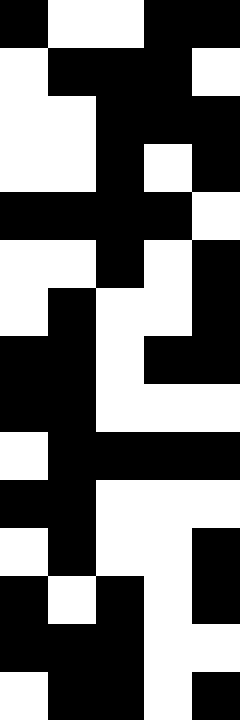[["black", "white", "white", "black", "black"], ["white", "black", "black", "black", "white"], ["white", "white", "black", "black", "black"], ["white", "white", "black", "white", "black"], ["black", "black", "black", "black", "white"], ["white", "white", "black", "white", "black"], ["white", "black", "white", "white", "black"], ["black", "black", "white", "black", "black"], ["black", "black", "white", "white", "white"], ["white", "black", "black", "black", "black"], ["black", "black", "white", "white", "white"], ["white", "black", "white", "white", "black"], ["black", "white", "black", "white", "black"], ["black", "black", "black", "white", "white"], ["white", "black", "black", "white", "black"]]